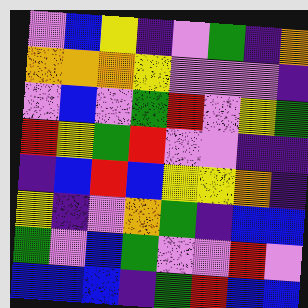[["violet", "blue", "yellow", "indigo", "violet", "green", "indigo", "orange"], ["orange", "orange", "orange", "yellow", "violet", "violet", "violet", "indigo"], ["violet", "blue", "violet", "green", "red", "violet", "yellow", "green"], ["red", "yellow", "green", "red", "violet", "violet", "indigo", "indigo"], ["indigo", "blue", "red", "blue", "yellow", "yellow", "orange", "indigo"], ["yellow", "indigo", "violet", "orange", "green", "indigo", "blue", "blue"], ["green", "violet", "blue", "green", "violet", "violet", "red", "violet"], ["blue", "blue", "blue", "indigo", "green", "red", "blue", "blue"]]